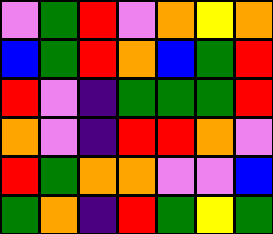[["violet", "green", "red", "violet", "orange", "yellow", "orange"], ["blue", "green", "red", "orange", "blue", "green", "red"], ["red", "violet", "indigo", "green", "green", "green", "red"], ["orange", "violet", "indigo", "red", "red", "orange", "violet"], ["red", "green", "orange", "orange", "violet", "violet", "blue"], ["green", "orange", "indigo", "red", "green", "yellow", "green"]]